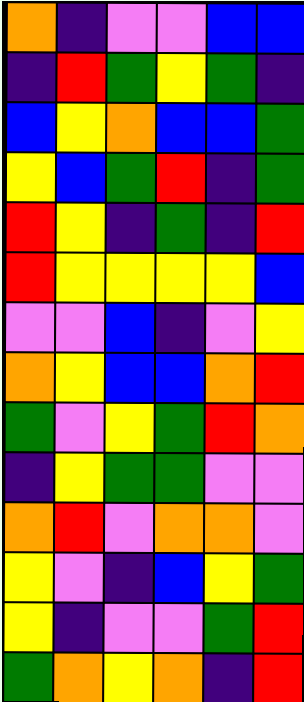[["orange", "indigo", "violet", "violet", "blue", "blue"], ["indigo", "red", "green", "yellow", "green", "indigo"], ["blue", "yellow", "orange", "blue", "blue", "green"], ["yellow", "blue", "green", "red", "indigo", "green"], ["red", "yellow", "indigo", "green", "indigo", "red"], ["red", "yellow", "yellow", "yellow", "yellow", "blue"], ["violet", "violet", "blue", "indigo", "violet", "yellow"], ["orange", "yellow", "blue", "blue", "orange", "red"], ["green", "violet", "yellow", "green", "red", "orange"], ["indigo", "yellow", "green", "green", "violet", "violet"], ["orange", "red", "violet", "orange", "orange", "violet"], ["yellow", "violet", "indigo", "blue", "yellow", "green"], ["yellow", "indigo", "violet", "violet", "green", "red"], ["green", "orange", "yellow", "orange", "indigo", "red"]]